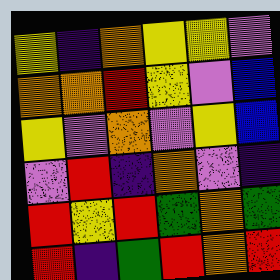[["yellow", "indigo", "orange", "yellow", "yellow", "violet"], ["orange", "orange", "red", "yellow", "violet", "blue"], ["yellow", "violet", "orange", "violet", "yellow", "blue"], ["violet", "red", "indigo", "orange", "violet", "indigo"], ["red", "yellow", "red", "green", "orange", "green"], ["red", "indigo", "green", "red", "orange", "red"]]